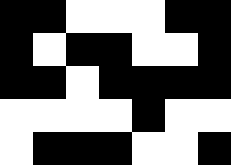[["black", "black", "white", "white", "white", "black", "black"], ["black", "white", "black", "black", "white", "white", "black"], ["black", "black", "white", "black", "black", "black", "black"], ["white", "white", "white", "white", "black", "white", "white"], ["white", "black", "black", "black", "white", "white", "black"]]